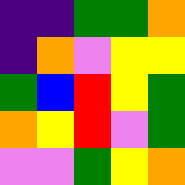[["indigo", "indigo", "green", "green", "orange"], ["indigo", "orange", "violet", "yellow", "yellow"], ["green", "blue", "red", "yellow", "green"], ["orange", "yellow", "red", "violet", "green"], ["violet", "violet", "green", "yellow", "orange"]]